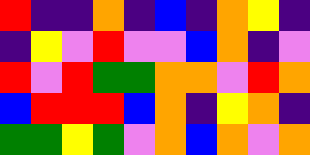[["red", "indigo", "indigo", "orange", "indigo", "blue", "indigo", "orange", "yellow", "indigo"], ["indigo", "yellow", "violet", "red", "violet", "violet", "blue", "orange", "indigo", "violet"], ["red", "violet", "red", "green", "green", "orange", "orange", "violet", "red", "orange"], ["blue", "red", "red", "red", "blue", "orange", "indigo", "yellow", "orange", "indigo"], ["green", "green", "yellow", "green", "violet", "orange", "blue", "orange", "violet", "orange"]]